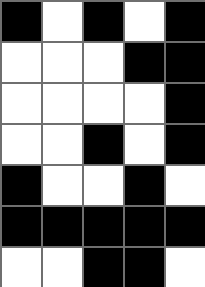[["black", "white", "black", "white", "black"], ["white", "white", "white", "black", "black"], ["white", "white", "white", "white", "black"], ["white", "white", "black", "white", "black"], ["black", "white", "white", "black", "white"], ["black", "black", "black", "black", "black"], ["white", "white", "black", "black", "white"]]